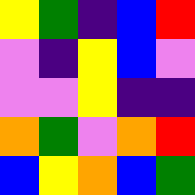[["yellow", "green", "indigo", "blue", "red"], ["violet", "indigo", "yellow", "blue", "violet"], ["violet", "violet", "yellow", "indigo", "indigo"], ["orange", "green", "violet", "orange", "red"], ["blue", "yellow", "orange", "blue", "green"]]